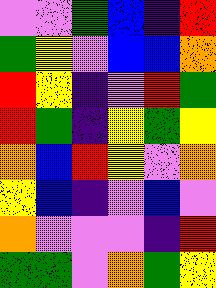[["violet", "violet", "green", "blue", "indigo", "red"], ["green", "yellow", "violet", "blue", "blue", "orange"], ["red", "yellow", "indigo", "violet", "red", "green"], ["red", "green", "indigo", "yellow", "green", "yellow"], ["orange", "blue", "red", "yellow", "violet", "orange"], ["yellow", "blue", "indigo", "violet", "blue", "violet"], ["orange", "violet", "violet", "violet", "indigo", "red"], ["green", "green", "violet", "orange", "green", "yellow"]]